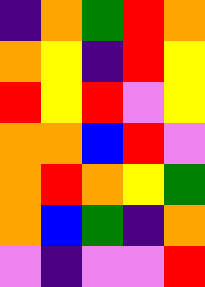[["indigo", "orange", "green", "red", "orange"], ["orange", "yellow", "indigo", "red", "yellow"], ["red", "yellow", "red", "violet", "yellow"], ["orange", "orange", "blue", "red", "violet"], ["orange", "red", "orange", "yellow", "green"], ["orange", "blue", "green", "indigo", "orange"], ["violet", "indigo", "violet", "violet", "red"]]